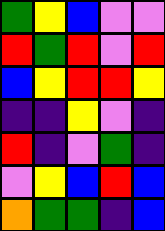[["green", "yellow", "blue", "violet", "violet"], ["red", "green", "red", "violet", "red"], ["blue", "yellow", "red", "red", "yellow"], ["indigo", "indigo", "yellow", "violet", "indigo"], ["red", "indigo", "violet", "green", "indigo"], ["violet", "yellow", "blue", "red", "blue"], ["orange", "green", "green", "indigo", "blue"]]